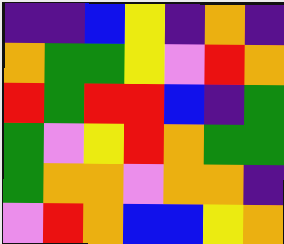[["indigo", "indigo", "blue", "yellow", "indigo", "orange", "indigo"], ["orange", "green", "green", "yellow", "violet", "red", "orange"], ["red", "green", "red", "red", "blue", "indigo", "green"], ["green", "violet", "yellow", "red", "orange", "green", "green"], ["green", "orange", "orange", "violet", "orange", "orange", "indigo"], ["violet", "red", "orange", "blue", "blue", "yellow", "orange"]]